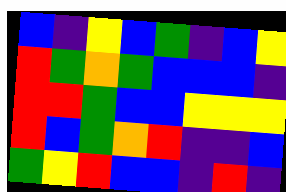[["blue", "indigo", "yellow", "blue", "green", "indigo", "blue", "yellow"], ["red", "green", "orange", "green", "blue", "blue", "blue", "indigo"], ["red", "red", "green", "blue", "blue", "yellow", "yellow", "yellow"], ["red", "blue", "green", "orange", "red", "indigo", "indigo", "blue"], ["green", "yellow", "red", "blue", "blue", "indigo", "red", "indigo"]]